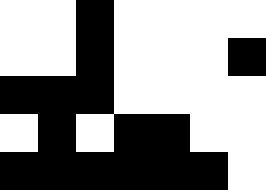[["white", "white", "black", "white", "white", "white", "white"], ["white", "white", "black", "white", "white", "white", "black"], ["black", "black", "black", "white", "white", "white", "white"], ["white", "black", "white", "black", "black", "white", "white"], ["black", "black", "black", "black", "black", "black", "white"]]